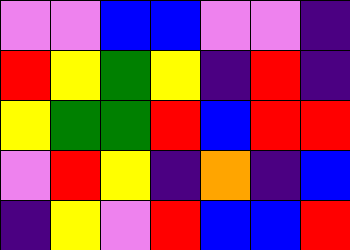[["violet", "violet", "blue", "blue", "violet", "violet", "indigo"], ["red", "yellow", "green", "yellow", "indigo", "red", "indigo"], ["yellow", "green", "green", "red", "blue", "red", "red"], ["violet", "red", "yellow", "indigo", "orange", "indigo", "blue"], ["indigo", "yellow", "violet", "red", "blue", "blue", "red"]]